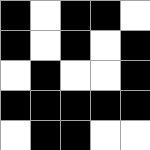[["black", "white", "black", "black", "white"], ["black", "white", "black", "white", "black"], ["white", "black", "white", "white", "black"], ["black", "black", "black", "black", "black"], ["white", "black", "black", "white", "white"]]